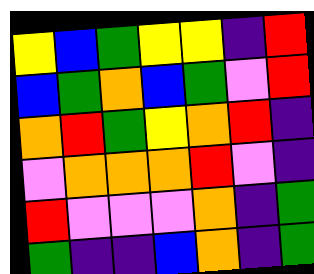[["yellow", "blue", "green", "yellow", "yellow", "indigo", "red"], ["blue", "green", "orange", "blue", "green", "violet", "red"], ["orange", "red", "green", "yellow", "orange", "red", "indigo"], ["violet", "orange", "orange", "orange", "red", "violet", "indigo"], ["red", "violet", "violet", "violet", "orange", "indigo", "green"], ["green", "indigo", "indigo", "blue", "orange", "indigo", "green"]]